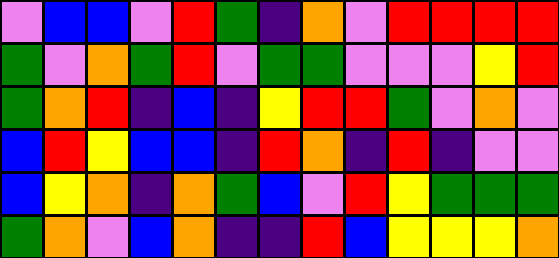[["violet", "blue", "blue", "violet", "red", "green", "indigo", "orange", "violet", "red", "red", "red", "red"], ["green", "violet", "orange", "green", "red", "violet", "green", "green", "violet", "violet", "violet", "yellow", "red"], ["green", "orange", "red", "indigo", "blue", "indigo", "yellow", "red", "red", "green", "violet", "orange", "violet"], ["blue", "red", "yellow", "blue", "blue", "indigo", "red", "orange", "indigo", "red", "indigo", "violet", "violet"], ["blue", "yellow", "orange", "indigo", "orange", "green", "blue", "violet", "red", "yellow", "green", "green", "green"], ["green", "orange", "violet", "blue", "orange", "indigo", "indigo", "red", "blue", "yellow", "yellow", "yellow", "orange"]]